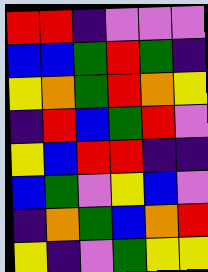[["red", "red", "indigo", "violet", "violet", "violet"], ["blue", "blue", "green", "red", "green", "indigo"], ["yellow", "orange", "green", "red", "orange", "yellow"], ["indigo", "red", "blue", "green", "red", "violet"], ["yellow", "blue", "red", "red", "indigo", "indigo"], ["blue", "green", "violet", "yellow", "blue", "violet"], ["indigo", "orange", "green", "blue", "orange", "red"], ["yellow", "indigo", "violet", "green", "yellow", "yellow"]]